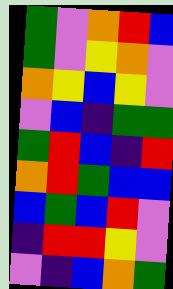[["green", "violet", "orange", "red", "blue"], ["green", "violet", "yellow", "orange", "violet"], ["orange", "yellow", "blue", "yellow", "violet"], ["violet", "blue", "indigo", "green", "green"], ["green", "red", "blue", "indigo", "red"], ["orange", "red", "green", "blue", "blue"], ["blue", "green", "blue", "red", "violet"], ["indigo", "red", "red", "yellow", "violet"], ["violet", "indigo", "blue", "orange", "green"]]